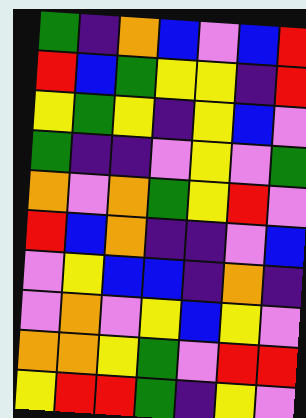[["green", "indigo", "orange", "blue", "violet", "blue", "red"], ["red", "blue", "green", "yellow", "yellow", "indigo", "red"], ["yellow", "green", "yellow", "indigo", "yellow", "blue", "violet"], ["green", "indigo", "indigo", "violet", "yellow", "violet", "green"], ["orange", "violet", "orange", "green", "yellow", "red", "violet"], ["red", "blue", "orange", "indigo", "indigo", "violet", "blue"], ["violet", "yellow", "blue", "blue", "indigo", "orange", "indigo"], ["violet", "orange", "violet", "yellow", "blue", "yellow", "violet"], ["orange", "orange", "yellow", "green", "violet", "red", "red"], ["yellow", "red", "red", "green", "indigo", "yellow", "violet"]]